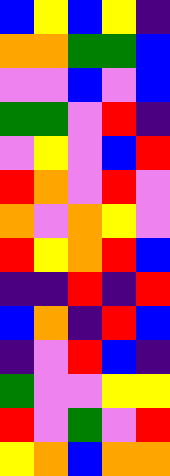[["blue", "yellow", "blue", "yellow", "indigo"], ["orange", "orange", "green", "green", "blue"], ["violet", "violet", "blue", "violet", "blue"], ["green", "green", "violet", "red", "indigo"], ["violet", "yellow", "violet", "blue", "red"], ["red", "orange", "violet", "red", "violet"], ["orange", "violet", "orange", "yellow", "violet"], ["red", "yellow", "orange", "red", "blue"], ["indigo", "indigo", "red", "indigo", "red"], ["blue", "orange", "indigo", "red", "blue"], ["indigo", "violet", "red", "blue", "indigo"], ["green", "violet", "violet", "yellow", "yellow"], ["red", "violet", "green", "violet", "red"], ["yellow", "orange", "blue", "orange", "orange"]]